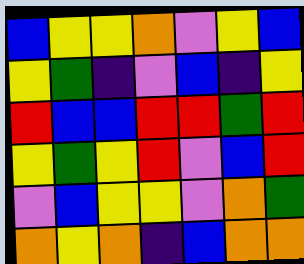[["blue", "yellow", "yellow", "orange", "violet", "yellow", "blue"], ["yellow", "green", "indigo", "violet", "blue", "indigo", "yellow"], ["red", "blue", "blue", "red", "red", "green", "red"], ["yellow", "green", "yellow", "red", "violet", "blue", "red"], ["violet", "blue", "yellow", "yellow", "violet", "orange", "green"], ["orange", "yellow", "orange", "indigo", "blue", "orange", "orange"]]